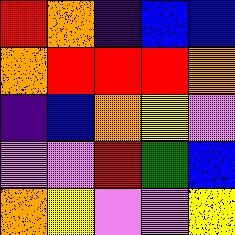[["red", "orange", "indigo", "blue", "blue"], ["orange", "red", "red", "red", "orange"], ["indigo", "blue", "orange", "yellow", "violet"], ["violet", "violet", "red", "green", "blue"], ["orange", "yellow", "violet", "violet", "yellow"]]